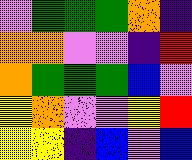[["violet", "green", "green", "green", "orange", "indigo"], ["orange", "orange", "violet", "violet", "indigo", "red"], ["orange", "green", "green", "green", "blue", "violet"], ["yellow", "orange", "violet", "violet", "yellow", "red"], ["yellow", "yellow", "indigo", "blue", "violet", "blue"]]